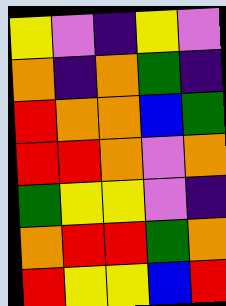[["yellow", "violet", "indigo", "yellow", "violet"], ["orange", "indigo", "orange", "green", "indigo"], ["red", "orange", "orange", "blue", "green"], ["red", "red", "orange", "violet", "orange"], ["green", "yellow", "yellow", "violet", "indigo"], ["orange", "red", "red", "green", "orange"], ["red", "yellow", "yellow", "blue", "red"]]